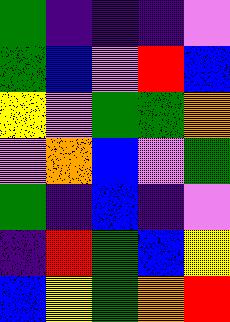[["green", "indigo", "indigo", "indigo", "violet"], ["green", "blue", "violet", "red", "blue"], ["yellow", "violet", "green", "green", "orange"], ["violet", "orange", "blue", "violet", "green"], ["green", "indigo", "blue", "indigo", "violet"], ["indigo", "red", "green", "blue", "yellow"], ["blue", "yellow", "green", "orange", "red"]]